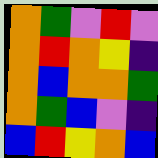[["orange", "green", "violet", "red", "violet"], ["orange", "red", "orange", "yellow", "indigo"], ["orange", "blue", "orange", "orange", "green"], ["orange", "green", "blue", "violet", "indigo"], ["blue", "red", "yellow", "orange", "blue"]]